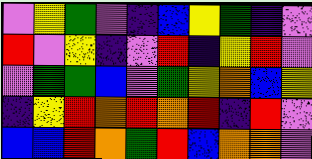[["violet", "yellow", "green", "violet", "indigo", "blue", "yellow", "green", "indigo", "violet"], ["red", "violet", "yellow", "indigo", "violet", "red", "indigo", "yellow", "red", "violet"], ["violet", "green", "green", "blue", "violet", "green", "yellow", "orange", "blue", "yellow"], ["indigo", "yellow", "red", "orange", "red", "orange", "red", "indigo", "red", "violet"], ["blue", "blue", "red", "orange", "green", "red", "blue", "orange", "orange", "violet"]]